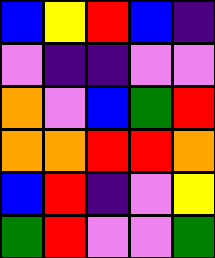[["blue", "yellow", "red", "blue", "indigo"], ["violet", "indigo", "indigo", "violet", "violet"], ["orange", "violet", "blue", "green", "red"], ["orange", "orange", "red", "red", "orange"], ["blue", "red", "indigo", "violet", "yellow"], ["green", "red", "violet", "violet", "green"]]